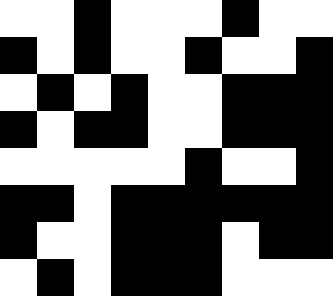[["white", "white", "black", "white", "white", "white", "black", "white", "white"], ["black", "white", "black", "white", "white", "black", "white", "white", "black"], ["white", "black", "white", "black", "white", "white", "black", "black", "black"], ["black", "white", "black", "black", "white", "white", "black", "black", "black"], ["white", "white", "white", "white", "white", "black", "white", "white", "black"], ["black", "black", "white", "black", "black", "black", "black", "black", "black"], ["black", "white", "white", "black", "black", "black", "white", "black", "black"], ["white", "black", "white", "black", "black", "black", "white", "white", "white"]]